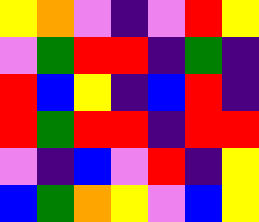[["yellow", "orange", "violet", "indigo", "violet", "red", "yellow"], ["violet", "green", "red", "red", "indigo", "green", "indigo"], ["red", "blue", "yellow", "indigo", "blue", "red", "indigo"], ["red", "green", "red", "red", "indigo", "red", "red"], ["violet", "indigo", "blue", "violet", "red", "indigo", "yellow"], ["blue", "green", "orange", "yellow", "violet", "blue", "yellow"]]